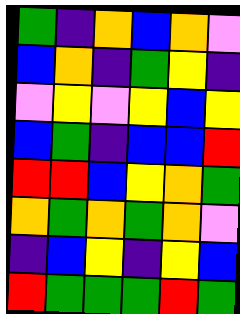[["green", "indigo", "orange", "blue", "orange", "violet"], ["blue", "orange", "indigo", "green", "yellow", "indigo"], ["violet", "yellow", "violet", "yellow", "blue", "yellow"], ["blue", "green", "indigo", "blue", "blue", "red"], ["red", "red", "blue", "yellow", "orange", "green"], ["orange", "green", "orange", "green", "orange", "violet"], ["indigo", "blue", "yellow", "indigo", "yellow", "blue"], ["red", "green", "green", "green", "red", "green"]]